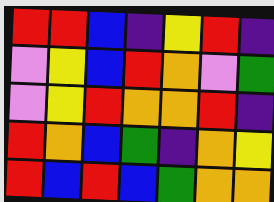[["red", "red", "blue", "indigo", "yellow", "red", "indigo"], ["violet", "yellow", "blue", "red", "orange", "violet", "green"], ["violet", "yellow", "red", "orange", "orange", "red", "indigo"], ["red", "orange", "blue", "green", "indigo", "orange", "yellow"], ["red", "blue", "red", "blue", "green", "orange", "orange"]]